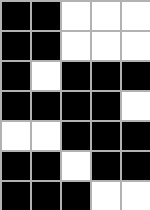[["black", "black", "white", "white", "white"], ["black", "black", "white", "white", "white"], ["black", "white", "black", "black", "black"], ["black", "black", "black", "black", "white"], ["white", "white", "black", "black", "black"], ["black", "black", "white", "black", "black"], ["black", "black", "black", "white", "white"]]